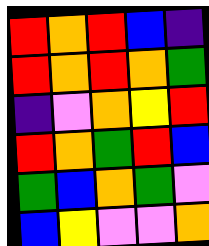[["red", "orange", "red", "blue", "indigo"], ["red", "orange", "red", "orange", "green"], ["indigo", "violet", "orange", "yellow", "red"], ["red", "orange", "green", "red", "blue"], ["green", "blue", "orange", "green", "violet"], ["blue", "yellow", "violet", "violet", "orange"]]